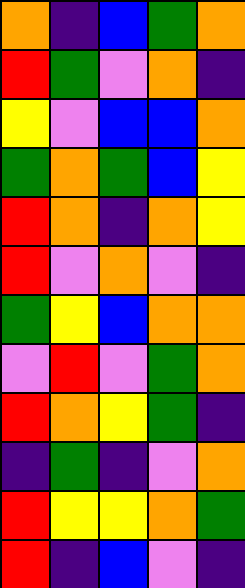[["orange", "indigo", "blue", "green", "orange"], ["red", "green", "violet", "orange", "indigo"], ["yellow", "violet", "blue", "blue", "orange"], ["green", "orange", "green", "blue", "yellow"], ["red", "orange", "indigo", "orange", "yellow"], ["red", "violet", "orange", "violet", "indigo"], ["green", "yellow", "blue", "orange", "orange"], ["violet", "red", "violet", "green", "orange"], ["red", "orange", "yellow", "green", "indigo"], ["indigo", "green", "indigo", "violet", "orange"], ["red", "yellow", "yellow", "orange", "green"], ["red", "indigo", "blue", "violet", "indigo"]]